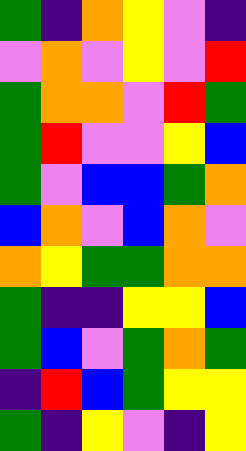[["green", "indigo", "orange", "yellow", "violet", "indigo"], ["violet", "orange", "violet", "yellow", "violet", "red"], ["green", "orange", "orange", "violet", "red", "green"], ["green", "red", "violet", "violet", "yellow", "blue"], ["green", "violet", "blue", "blue", "green", "orange"], ["blue", "orange", "violet", "blue", "orange", "violet"], ["orange", "yellow", "green", "green", "orange", "orange"], ["green", "indigo", "indigo", "yellow", "yellow", "blue"], ["green", "blue", "violet", "green", "orange", "green"], ["indigo", "red", "blue", "green", "yellow", "yellow"], ["green", "indigo", "yellow", "violet", "indigo", "yellow"]]